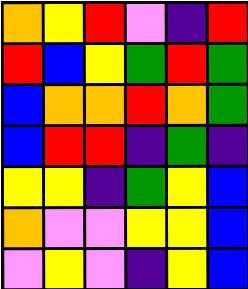[["orange", "yellow", "red", "violet", "indigo", "red"], ["red", "blue", "yellow", "green", "red", "green"], ["blue", "orange", "orange", "red", "orange", "green"], ["blue", "red", "red", "indigo", "green", "indigo"], ["yellow", "yellow", "indigo", "green", "yellow", "blue"], ["orange", "violet", "violet", "yellow", "yellow", "blue"], ["violet", "yellow", "violet", "indigo", "yellow", "blue"]]